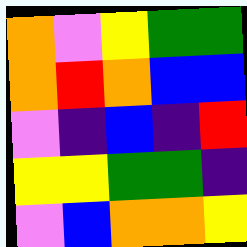[["orange", "violet", "yellow", "green", "green"], ["orange", "red", "orange", "blue", "blue"], ["violet", "indigo", "blue", "indigo", "red"], ["yellow", "yellow", "green", "green", "indigo"], ["violet", "blue", "orange", "orange", "yellow"]]